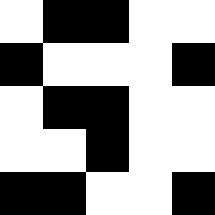[["white", "black", "black", "white", "white"], ["black", "white", "white", "white", "black"], ["white", "black", "black", "white", "white"], ["white", "white", "black", "white", "white"], ["black", "black", "white", "white", "black"]]